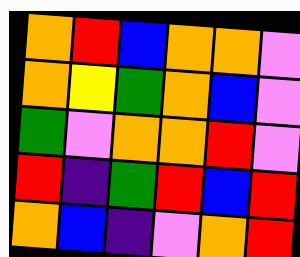[["orange", "red", "blue", "orange", "orange", "violet"], ["orange", "yellow", "green", "orange", "blue", "violet"], ["green", "violet", "orange", "orange", "red", "violet"], ["red", "indigo", "green", "red", "blue", "red"], ["orange", "blue", "indigo", "violet", "orange", "red"]]